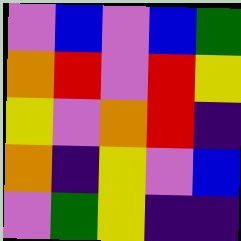[["violet", "blue", "violet", "blue", "green"], ["orange", "red", "violet", "red", "yellow"], ["yellow", "violet", "orange", "red", "indigo"], ["orange", "indigo", "yellow", "violet", "blue"], ["violet", "green", "yellow", "indigo", "indigo"]]